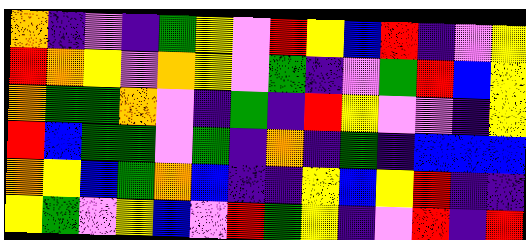[["orange", "indigo", "violet", "indigo", "green", "yellow", "violet", "red", "yellow", "blue", "red", "indigo", "violet", "yellow"], ["red", "orange", "yellow", "violet", "orange", "yellow", "violet", "green", "indigo", "violet", "green", "red", "blue", "yellow"], ["orange", "green", "green", "orange", "violet", "indigo", "green", "indigo", "red", "yellow", "violet", "violet", "indigo", "yellow"], ["red", "blue", "green", "green", "violet", "green", "indigo", "orange", "indigo", "green", "indigo", "blue", "blue", "blue"], ["orange", "yellow", "blue", "green", "orange", "blue", "indigo", "indigo", "yellow", "blue", "yellow", "red", "indigo", "indigo"], ["yellow", "green", "violet", "yellow", "blue", "violet", "red", "green", "yellow", "indigo", "violet", "red", "indigo", "red"]]